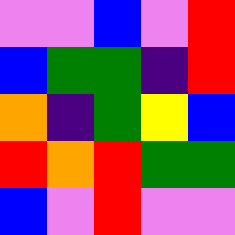[["violet", "violet", "blue", "violet", "red"], ["blue", "green", "green", "indigo", "red"], ["orange", "indigo", "green", "yellow", "blue"], ["red", "orange", "red", "green", "green"], ["blue", "violet", "red", "violet", "violet"]]